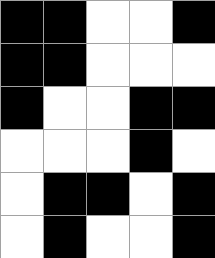[["black", "black", "white", "white", "black"], ["black", "black", "white", "white", "white"], ["black", "white", "white", "black", "black"], ["white", "white", "white", "black", "white"], ["white", "black", "black", "white", "black"], ["white", "black", "white", "white", "black"]]